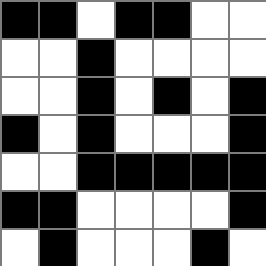[["black", "black", "white", "black", "black", "white", "white"], ["white", "white", "black", "white", "white", "white", "white"], ["white", "white", "black", "white", "black", "white", "black"], ["black", "white", "black", "white", "white", "white", "black"], ["white", "white", "black", "black", "black", "black", "black"], ["black", "black", "white", "white", "white", "white", "black"], ["white", "black", "white", "white", "white", "black", "white"]]